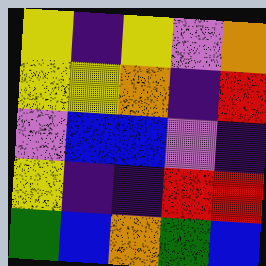[["yellow", "indigo", "yellow", "violet", "orange"], ["yellow", "yellow", "orange", "indigo", "red"], ["violet", "blue", "blue", "violet", "indigo"], ["yellow", "indigo", "indigo", "red", "red"], ["green", "blue", "orange", "green", "blue"]]